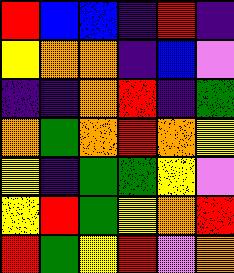[["red", "blue", "blue", "indigo", "red", "indigo"], ["yellow", "orange", "orange", "indigo", "blue", "violet"], ["indigo", "indigo", "orange", "red", "indigo", "green"], ["orange", "green", "orange", "red", "orange", "yellow"], ["yellow", "indigo", "green", "green", "yellow", "violet"], ["yellow", "red", "green", "yellow", "orange", "red"], ["red", "green", "yellow", "red", "violet", "orange"]]